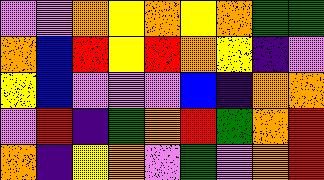[["violet", "violet", "orange", "yellow", "orange", "yellow", "orange", "green", "green"], ["orange", "blue", "red", "yellow", "red", "orange", "yellow", "indigo", "violet"], ["yellow", "blue", "violet", "violet", "violet", "blue", "indigo", "orange", "orange"], ["violet", "red", "indigo", "green", "orange", "red", "green", "orange", "red"], ["orange", "indigo", "yellow", "orange", "violet", "green", "violet", "orange", "red"]]